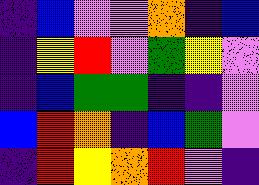[["indigo", "blue", "violet", "violet", "orange", "indigo", "blue"], ["indigo", "yellow", "red", "violet", "green", "yellow", "violet"], ["indigo", "blue", "green", "green", "indigo", "indigo", "violet"], ["blue", "red", "orange", "indigo", "blue", "green", "violet"], ["indigo", "red", "yellow", "orange", "red", "violet", "indigo"]]